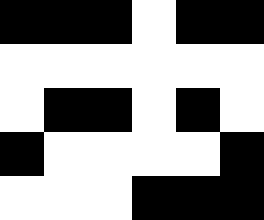[["black", "black", "black", "white", "black", "black"], ["white", "white", "white", "white", "white", "white"], ["white", "black", "black", "white", "black", "white"], ["black", "white", "white", "white", "white", "black"], ["white", "white", "white", "black", "black", "black"]]